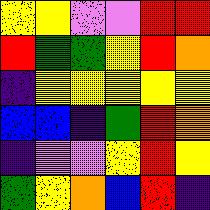[["yellow", "yellow", "violet", "violet", "red", "red"], ["red", "green", "green", "yellow", "red", "orange"], ["indigo", "yellow", "yellow", "yellow", "yellow", "yellow"], ["blue", "blue", "indigo", "green", "red", "orange"], ["indigo", "violet", "violet", "yellow", "red", "yellow"], ["green", "yellow", "orange", "blue", "red", "indigo"]]